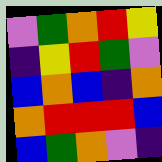[["violet", "green", "orange", "red", "yellow"], ["indigo", "yellow", "red", "green", "violet"], ["blue", "orange", "blue", "indigo", "orange"], ["orange", "red", "red", "red", "blue"], ["blue", "green", "orange", "violet", "indigo"]]